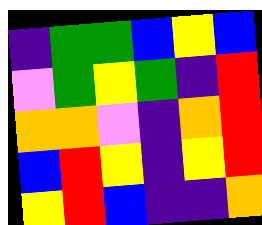[["indigo", "green", "green", "blue", "yellow", "blue"], ["violet", "green", "yellow", "green", "indigo", "red"], ["orange", "orange", "violet", "indigo", "orange", "red"], ["blue", "red", "yellow", "indigo", "yellow", "red"], ["yellow", "red", "blue", "indigo", "indigo", "orange"]]